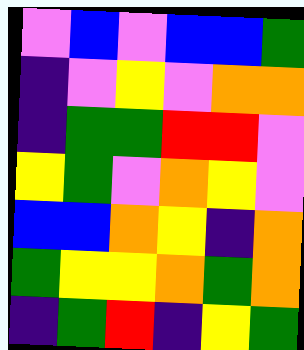[["violet", "blue", "violet", "blue", "blue", "green"], ["indigo", "violet", "yellow", "violet", "orange", "orange"], ["indigo", "green", "green", "red", "red", "violet"], ["yellow", "green", "violet", "orange", "yellow", "violet"], ["blue", "blue", "orange", "yellow", "indigo", "orange"], ["green", "yellow", "yellow", "orange", "green", "orange"], ["indigo", "green", "red", "indigo", "yellow", "green"]]